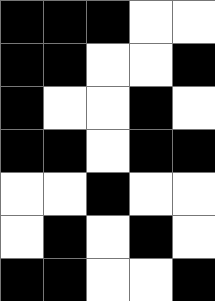[["black", "black", "black", "white", "white"], ["black", "black", "white", "white", "black"], ["black", "white", "white", "black", "white"], ["black", "black", "white", "black", "black"], ["white", "white", "black", "white", "white"], ["white", "black", "white", "black", "white"], ["black", "black", "white", "white", "black"]]